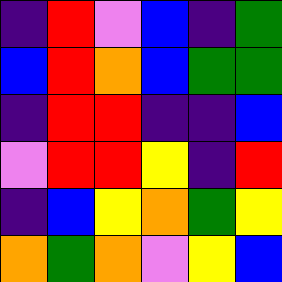[["indigo", "red", "violet", "blue", "indigo", "green"], ["blue", "red", "orange", "blue", "green", "green"], ["indigo", "red", "red", "indigo", "indigo", "blue"], ["violet", "red", "red", "yellow", "indigo", "red"], ["indigo", "blue", "yellow", "orange", "green", "yellow"], ["orange", "green", "orange", "violet", "yellow", "blue"]]